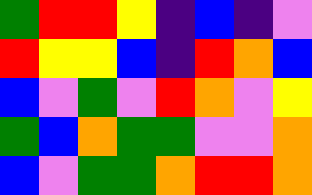[["green", "red", "red", "yellow", "indigo", "blue", "indigo", "violet"], ["red", "yellow", "yellow", "blue", "indigo", "red", "orange", "blue"], ["blue", "violet", "green", "violet", "red", "orange", "violet", "yellow"], ["green", "blue", "orange", "green", "green", "violet", "violet", "orange"], ["blue", "violet", "green", "green", "orange", "red", "red", "orange"]]